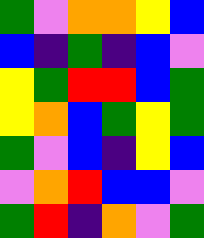[["green", "violet", "orange", "orange", "yellow", "blue"], ["blue", "indigo", "green", "indigo", "blue", "violet"], ["yellow", "green", "red", "red", "blue", "green"], ["yellow", "orange", "blue", "green", "yellow", "green"], ["green", "violet", "blue", "indigo", "yellow", "blue"], ["violet", "orange", "red", "blue", "blue", "violet"], ["green", "red", "indigo", "orange", "violet", "green"]]